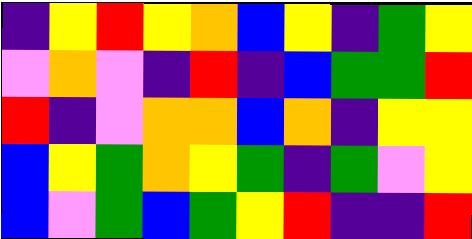[["indigo", "yellow", "red", "yellow", "orange", "blue", "yellow", "indigo", "green", "yellow"], ["violet", "orange", "violet", "indigo", "red", "indigo", "blue", "green", "green", "red"], ["red", "indigo", "violet", "orange", "orange", "blue", "orange", "indigo", "yellow", "yellow"], ["blue", "yellow", "green", "orange", "yellow", "green", "indigo", "green", "violet", "yellow"], ["blue", "violet", "green", "blue", "green", "yellow", "red", "indigo", "indigo", "red"]]